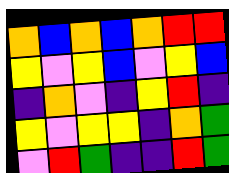[["orange", "blue", "orange", "blue", "orange", "red", "red"], ["yellow", "violet", "yellow", "blue", "violet", "yellow", "blue"], ["indigo", "orange", "violet", "indigo", "yellow", "red", "indigo"], ["yellow", "violet", "yellow", "yellow", "indigo", "orange", "green"], ["violet", "red", "green", "indigo", "indigo", "red", "green"]]